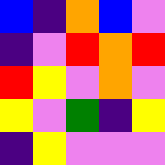[["blue", "indigo", "orange", "blue", "violet"], ["indigo", "violet", "red", "orange", "red"], ["red", "yellow", "violet", "orange", "violet"], ["yellow", "violet", "green", "indigo", "yellow"], ["indigo", "yellow", "violet", "violet", "violet"]]